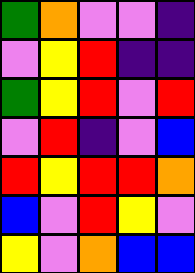[["green", "orange", "violet", "violet", "indigo"], ["violet", "yellow", "red", "indigo", "indigo"], ["green", "yellow", "red", "violet", "red"], ["violet", "red", "indigo", "violet", "blue"], ["red", "yellow", "red", "red", "orange"], ["blue", "violet", "red", "yellow", "violet"], ["yellow", "violet", "orange", "blue", "blue"]]